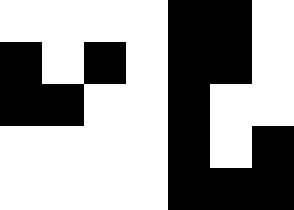[["white", "white", "white", "white", "black", "black", "white"], ["black", "white", "black", "white", "black", "black", "white"], ["black", "black", "white", "white", "black", "white", "white"], ["white", "white", "white", "white", "black", "white", "black"], ["white", "white", "white", "white", "black", "black", "black"]]